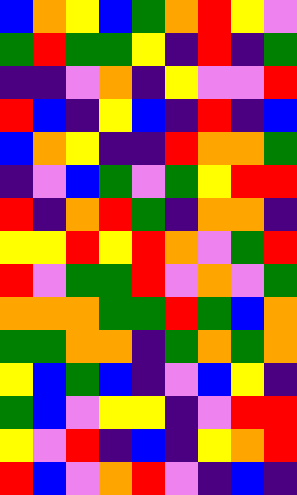[["blue", "orange", "yellow", "blue", "green", "orange", "red", "yellow", "violet"], ["green", "red", "green", "green", "yellow", "indigo", "red", "indigo", "green"], ["indigo", "indigo", "violet", "orange", "indigo", "yellow", "violet", "violet", "red"], ["red", "blue", "indigo", "yellow", "blue", "indigo", "red", "indigo", "blue"], ["blue", "orange", "yellow", "indigo", "indigo", "red", "orange", "orange", "green"], ["indigo", "violet", "blue", "green", "violet", "green", "yellow", "red", "red"], ["red", "indigo", "orange", "red", "green", "indigo", "orange", "orange", "indigo"], ["yellow", "yellow", "red", "yellow", "red", "orange", "violet", "green", "red"], ["red", "violet", "green", "green", "red", "violet", "orange", "violet", "green"], ["orange", "orange", "orange", "green", "green", "red", "green", "blue", "orange"], ["green", "green", "orange", "orange", "indigo", "green", "orange", "green", "orange"], ["yellow", "blue", "green", "blue", "indigo", "violet", "blue", "yellow", "indigo"], ["green", "blue", "violet", "yellow", "yellow", "indigo", "violet", "red", "red"], ["yellow", "violet", "red", "indigo", "blue", "indigo", "yellow", "orange", "red"], ["red", "blue", "violet", "orange", "red", "violet", "indigo", "blue", "indigo"]]